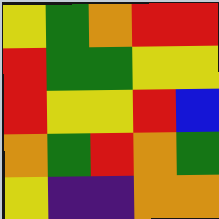[["yellow", "green", "orange", "red", "red"], ["red", "green", "green", "yellow", "yellow"], ["red", "yellow", "yellow", "red", "blue"], ["orange", "green", "red", "orange", "green"], ["yellow", "indigo", "indigo", "orange", "orange"]]